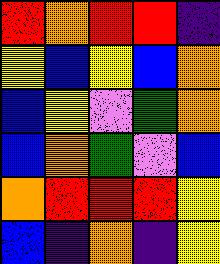[["red", "orange", "red", "red", "indigo"], ["yellow", "blue", "yellow", "blue", "orange"], ["blue", "yellow", "violet", "green", "orange"], ["blue", "orange", "green", "violet", "blue"], ["orange", "red", "red", "red", "yellow"], ["blue", "indigo", "orange", "indigo", "yellow"]]